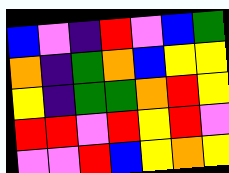[["blue", "violet", "indigo", "red", "violet", "blue", "green"], ["orange", "indigo", "green", "orange", "blue", "yellow", "yellow"], ["yellow", "indigo", "green", "green", "orange", "red", "yellow"], ["red", "red", "violet", "red", "yellow", "red", "violet"], ["violet", "violet", "red", "blue", "yellow", "orange", "yellow"]]